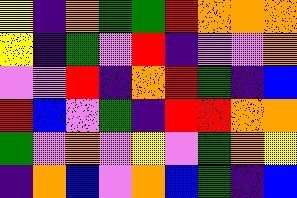[["yellow", "indigo", "orange", "green", "green", "red", "orange", "orange", "orange"], ["yellow", "indigo", "green", "violet", "red", "indigo", "violet", "violet", "orange"], ["violet", "violet", "red", "indigo", "orange", "red", "green", "indigo", "blue"], ["red", "blue", "violet", "green", "indigo", "red", "red", "orange", "orange"], ["green", "violet", "orange", "violet", "yellow", "violet", "green", "orange", "yellow"], ["indigo", "orange", "blue", "violet", "orange", "blue", "green", "indigo", "blue"]]